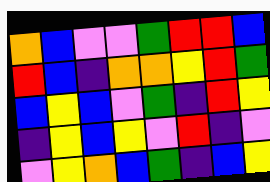[["orange", "blue", "violet", "violet", "green", "red", "red", "blue"], ["red", "blue", "indigo", "orange", "orange", "yellow", "red", "green"], ["blue", "yellow", "blue", "violet", "green", "indigo", "red", "yellow"], ["indigo", "yellow", "blue", "yellow", "violet", "red", "indigo", "violet"], ["violet", "yellow", "orange", "blue", "green", "indigo", "blue", "yellow"]]